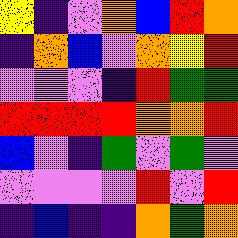[["yellow", "indigo", "violet", "orange", "blue", "red", "orange"], ["indigo", "orange", "blue", "violet", "orange", "yellow", "red"], ["violet", "violet", "violet", "indigo", "red", "green", "green"], ["red", "red", "red", "red", "orange", "orange", "red"], ["blue", "violet", "indigo", "green", "violet", "green", "violet"], ["violet", "violet", "violet", "violet", "red", "violet", "red"], ["indigo", "blue", "indigo", "indigo", "orange", "green", "orange"]]